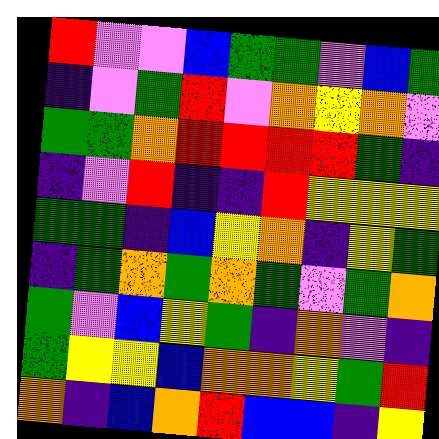[["red", "violet", "violet", "blue", "green", "green", "violet", "blue", "green"], ["indigo", "violet", "green", "red", "violet", "orange", "yellow", "orange", "violet"], ["green", "green", "orange", "red", "red", "red", "red", "green", "indigo"], ["indigo", "violet", "red", "indigo", "indigo", "red", "yellow", "yellow", "yellow"], ["green", "green", "indigo", "blue", "yellow", "orange", "indigo", "yellow", "green"], ["indigo", "green", "orange", "green", "orange", "green", "violet", "green", "orange"], ["green", "violet", "blue", "yellow", "green", "indigo", "orange", "violet", "indigo"], ["green", "yellow", "yellow", "blue", "orange", "orange", "yellow", "green", "red"], ["orange", "indigo", "blue", "orange", "red", "blue", "blue", "indigo", "yellow"]]